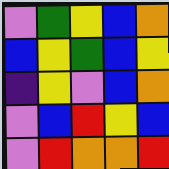[["violet", "green", "yellow", "blue", "orange"], ["blue", "yellow", "green", "blue", "yellow"], ["indigo", "yellow", "violet", "blue", "orange"], ["violet", "blue", "red", "yellow", "blue"], ["violet", "red", "orange", "orange", "red"]]